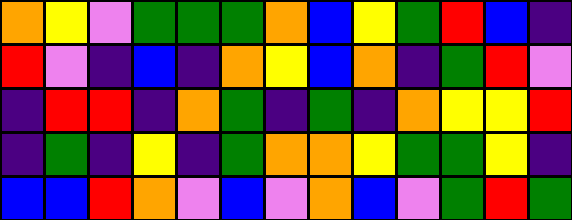[["orange", "yellow", "violet", "green", "green", "green", "orange", "blue", "yellow", "green", "red", "blue", "indigo"], ["red", "violet", "indigo", "blue", "indigo", "orange", "yellow", "blue", "orange", "indigo", "green", "red", "violet"], ["indigo", "red", "red", "indigo", "orange", "green", "indigo", "green", "indigo", "orange", "yellow", "yellow", "red"], ["indigo", "green", "indigo", "yellow", "indigo", "green", "orange", "orange", "yellow", "green", "green", "yellow", "indigo"], ["blue", "blue", "red", "orange", "violet", "blue", "violet", "orange", "blue", "violet", "green", "red", "green"]]